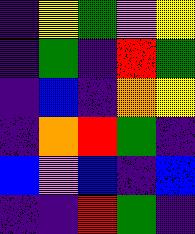[["indigo", "yellow", "green", "violet", "yellow"], ["indigo", "green", "indigo", "red", "green"], ["indigo", "blue", "indigo", "orange", "yellow"], ["indigo", "orange", "red", "green", "indigo"], ["blue", "violet", "blue", "indigo", "blue"], ["indigo", "indigo", "red", "green", "indigo"]]